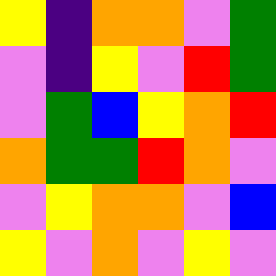[["yellow", "indigo", "orange", "orange", "violet", "green"], ["violet", "indigo", "yellow", "violet", "red", "green"], ["violet", "green", "blue", "yellow", "orange", "red"], ["orange", "green", "green", "red", "orange", "violet"], ["violet", "yellow", "orange", "orange", "violet", "blue"], ["yellow", "violet", "orange", "violet", "yellow", "violet"]]